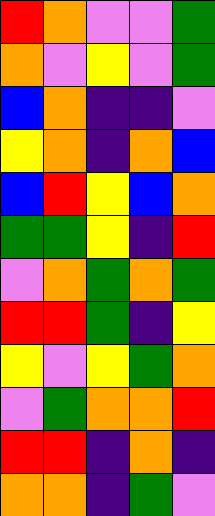[["red", "orange", "violet", "violet", "green"], ["orange", "violet", "yellow", "violet", "green"], ["blue", "orange", "indigo", "indigo", "violet"], ["yellow", "orange", "indigo", "orange", "blue"], ["blue", "red", "yellow", "blue", "orange"], ["green", "green", "yellow", "indigo", "red"], ["violet", "orange", "green", "orange", "green"], ["red", "red", "green", "indigo", "yellow"], ["yellow", "violet", "yellow", "green", "orange"], ["violet", "green", "orange", "orange", "red"], ["red", "red", "indigo", "orange", "indigo"], ["orange", "orange", "indigo", "green", "violet"]]